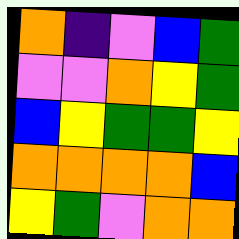[["orange", "indigo", "violet", "blue", "green"], ["violet", "violet", "orange", "yellow", "green"], ["blue", "yellow", "green", "green", "yellow"], ["orange", "orange", "orange", "orange", "blue"], ["yellow", "green", "violet", "orange", "orange"]]